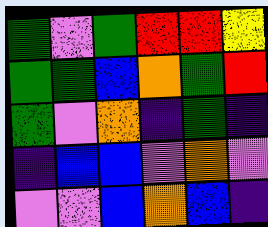[["green", "violet", "green", "red", "red", "yellow"], ["green", "green", "blue", "orange", "green", "red"], ["green", "violet", "orange", "indigo", "green", "indigo"], ["indigo", "blue", "blue", "violet", "orange", "violet"], ["violet", "violet", "blue", "orange", "blue", "indigo"]]